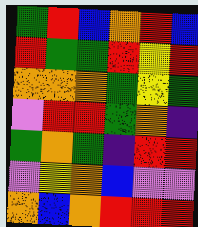[["green", "red", "blue", "orange", "red", "blue"], ["red", "green", "green", "red", "yellow", "red"], ["orange", "orange", "orange", "green", "yellow", "green"], ["violet", "red", "red", "green", "orange", "indigo"], ["green", "orange", "green", "indigo", "red", "red"], ["violet", "yellow", "orange", "blue", "violet", "violet"], ["orange", "blue", "orange", "red", "red", "red"]]